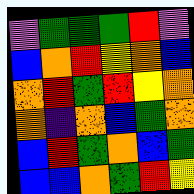[["violet", "green", "green", "green", "red", "violet"], ["blue", "orange", "red", "yellow", "orange", "blue"], ["orange", "red", "green", "red", "yellow", "orange"], ["orange", "indigo", "orange", "blue", "green", "orange"], ["blue", "red", "green", "orange", "blue", "green"], ["blue", "blue", "orange", "green", "red", "yellow"]]